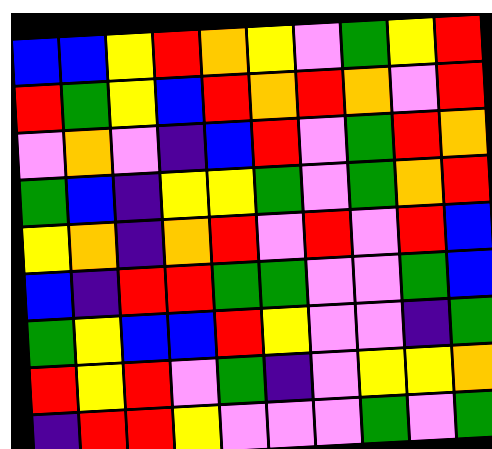[["blue", "blue", "yellow", "red", "orange", "yellow", "violet", "green", "yellow", "red"], ["red", "green", "yellow", "blue", "red", "orange", "red", "orange", "violet", "red"], ["violet", "orange", "violet", "indigo", "blue", "red", "violet", "green", "red", "orange"], ["green", "blue", "indigo", "yellow", "yellow", "green", "violet", "green", "orange", "red"], ["yellow", "orange", "indigo", "orange", "red", "violet", "red", "violet", "red", "blue"], ["blue", "indigo", "red", "red", "green", "green", "violet", "violet", "green", "blue"], ["green", "yellow", "blue", "blue", "red", "yellow", "violet", "violet", "indigo", "green"], ["red", "yellow", "red", "violet", "green", "indigo", "violet", "yellow", "yellow", "orange"], ["indigo", "red", "red", "yellow", "violet", "violet", "violet", "green", "violet", "green"]]